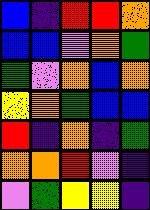[["blue", "indigo", "red", "red", "orange"], ["blue", "blue", "violet", "orange", "green"], ["green", "violet", "orange", "blue", "orange"], ["yellow", "orange", "green", "blue", "blue"], ["red", "indigo", "orange", "indigo", "green"], ["orange", "orange", "red", "violet", "indigo"], ["violet", "green", "yellow", "yellow", "indigo"]]